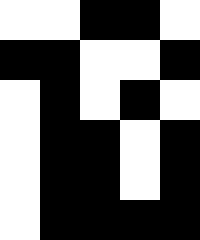[["white", "white", "black", "black", "white"], ["black", "black", "white", "white", "black"], ["white", "black", "white", "black", "white"], ["white", "black", "black", "white", "black"], ["white", "black", "black", "white", "black"], ["white", "black", "black", "black", "black"]]